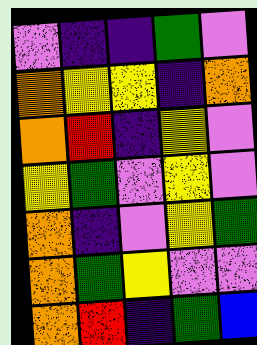[["violet", "indigo", "indigo", "green", "violet"], ["orange", "yellow", "yellow", "indigo", "orange"], ["orange", "red", "indigo", "yellow", "violet"], ["yellow", "green", "violet", "yellow", "violet"], ["orange", "indigo", "violet", "yellow", "green"], ["orange", "green", "yellow", "violet", "violet"], ["orange", "red", "indigo", "green", "blue"]]